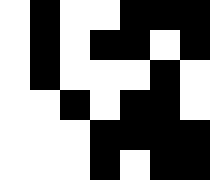[["white", "black", "white", "white", "black", "black", "black"], ["white", "black", "white", "black", "black", "white", "black"], ["white", "black", "white", "white", "white", "black", "white"], ["white", "white", "black", "white", "black", "black", "white"], ["white", "white", "white", "black", "black", "black", "black"], ["white", "white", "white", "black", "white", "black", "black"]]